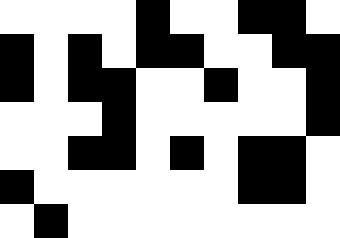[["white", "white", "white", "white", "black", "white", "white", "black", "black", "white"], ["black", "white", "black", "white", "black", "black", "white", "white", "black", "black"], ["black", "white", "black", "black", "white", "white", "black", "white", "white", "black"], ["white", "white", "white", "black", "white", "white", "white", "white", "white", "black"], ["white", "white", "black", "black", "white", "black", "white", "black", "black", "white"], ["black", "white", "white", "white", "white", "white", "white", "black", "black", "white"], ["white", "black", "white", "white", "white", "white", "white", "white", "white", "white"]]